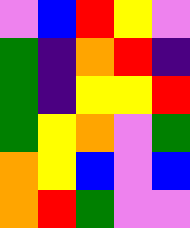[["violet", "blue", "red", "yellow", "violet"], ["green", "indigo", "orange", "red", "indigo"], ["green", "indigo", "yellow", "yellow", "red"], ["green", "yellow", "orange", "violet", "green"], ["orange", "yellow", "blue", "violet", "blue"], ["orange", "red", "green", "violet", "violet"]]